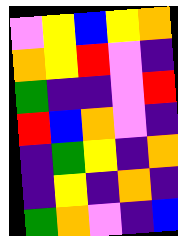[["violet", "yellow", "blue", "yellow", "orange"], ["orange", "yellow", "red", "violet", "indigo"], ["green", "indigo", "indigo", "violet", "red"], ["red", "blue", "orange", "violet", "indigo"], ["indigo", "green", "yellow", "indigo", "orange"], ["indigo", "yellow", "indigo", "orange", "indigo"], ["green", "orange", "violet", "indigo", "blue"]]